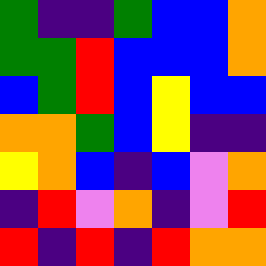[["green", "indigo", "indigo", "green", "blue", "blue", "orange"], ["green", "green", "red", "blue", "blue", "blue", "orange"], ["blue", "green", "red", "blue", "yellow", "blue", "blue"], ["orange", "orange", "green", "blue", "yellow", "indigo", "indigo"], ["yellow", "orange", "blue", "indigo", "blue", "violet", "orange"], ["indigo", "red", "violet", "orange", "indigo", "violet", "red"], ["red", "indigo", "red", "indigo", "red", "orange", "orange"]]